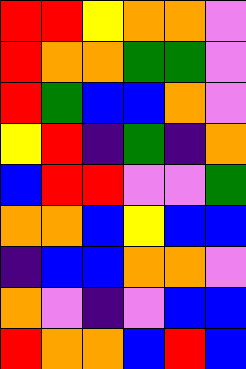[["red", "red", "yellow", "orange", "orange", "violet"], ["red", "orange", "orange", "green", "green", "violet"], ["red", "green", "blue", "blue", "orange", "violet"], ["yellow", "red", "indigo", "green", "indigo", "orange"], ["blue", "red", "red", "violet", "violet", "green"], ["orange", "orange", "blue", "yellow", "blue", "blue"], ["indigo", "blue", "blue", "orange", "orange", "violet"], ["orange", "violet", "indigo", "violet", "blue", "blue"], ["red", "orange", "orange", "blue", "red", "blue"]]